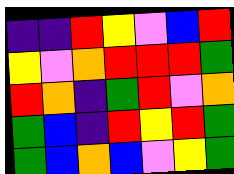[["indigo", "indigo", "red", "yellow", "violet", "blue", "red"], ["yellow", "violet", "orange", "red", "red", "red", "green"], ["red", "orange", "indigo", "green", "red", "violet", "orange"], ["green", "blue", "indigo", "red", "yellow", "red", "green"], ["green", "blue", "orange", "blue", "violet", "yellow", "green"]]